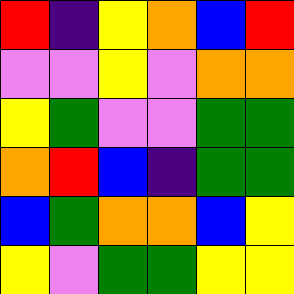[["red", "indigo", "yellow", "orange", "blue", "red"], ["violet", "violet", "yellow", "violet", "orange", "orange"], ["yellow", "green", "violet", "violet", "green", "green"], ["orange", "red", "blue", "indigo", "green", "green"], ["blue", "green", "orange", "orange", "blue", "yellow"], ["yellow", "violet", "green", "green", "yellow", "yellow"]]